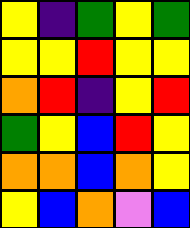[["yellow", "indigo", "green", "yellow", "green"], ["yellow", "yellow", "red", "yellow", "yellow"], ["orange", "red", "indigo", "yellow", "red"], ["green", "yellow", "blue", "red", "yellow"], ["orange", "orange", "blue", "orange", "yellow"], ["yellow", "blue", "orange", "violet", "blue"]]